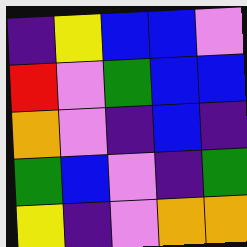[["indigo", "yellow", "blue", "blue", "violet"], ["red", "violet", "green", "blue", "blue"], ["orange", "violet", "indigo", "blue", "indigo"], ["green", "blue", "violet", "indigo", "green"], ["yellow", "indigo", "violet", "orange", "orange"]]